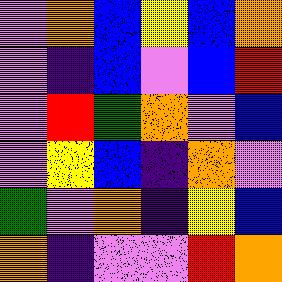[["violet", "orange", "blue", "yellow", "blue", "orange"], ["violet", "indigo", "blue", "violet", "blue", "red"], ["violet", "red", "green", "orange", "violet", "blue"], ["violet", "yellow", "blue", "indigo", "orange", "violet"], ["green", "violet", "orange", "indigo", "yellow", "blue"], ["orange", "indigo", "violet", "violet", "red", "orange"]]